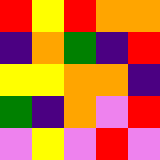[["red", "yellow", "red", "orange", "orange"], ["indigo", "orange", "green", "indigo", "red"], ["yellow", "yellow", "orange", "orange", "indigo"], ["green", "indigo", "orange", "violet", "red"], ["violet", "yellow", "violet", "red", "violet"]]